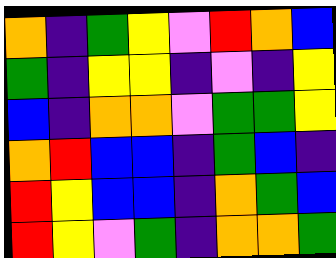[["orange", "indigo", "green", "yellow", "violet", "red", "orange", "blue"], ["green", "indigo", "yellow", "yellow", "indigo", "violet", "indigo", "yellow"], ["blue", "indigo", "orange", "orange", "violet", "green", "green", "yellow"], ["orange", "red", "blue", "blue", "indigo", "green", "blue", "indigo"], ["red", "yellow", "blue", "blue", "indigo", "orange", "green", "blue"], ["red", "yellow", "violet", "green", "indigo", "orange", "orange", "green"]]